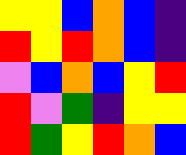[["yellow", "yellow", "blue", "orange", "blue", "indigo"], ["red", "yellow", "red", "orange", "blue", "indigo"], ["violet", "blue", "orange", "blue", "yellow", "red"], ["red", "violet", "green", "indigo", "yellow", "yellow"], ["red", "green", "yellow", "red", "orange", "blue"]]